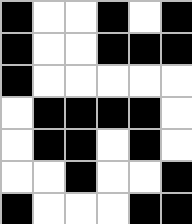[["black", "white", "white", "black", "white", "black"], ["black", "white", "white", "black", "black", "black"], ["black", "white", "white", "white", "white", "white"], ["white", "black", "black", "black", "black", "white"], ["white", "black", "black", "white", "black", "white"], ["white", "white", "black", "white", "white", "black"], ["black", "white", "white", "white", "black", "black"]]